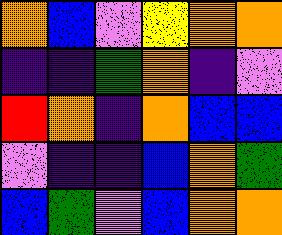[["orange", "blue", "violet", "yellow", "orange", "orange"], ["indigo", "indigo", "green", "orange", "indigo", "violet"], ["red", "orange", "indigo", "orange", "blue", "blue"], ["violet", "indigo", "indigo", "blue", "orange", "green"], ["blue", "green", "violet", "blue", "orange", "orange"]]